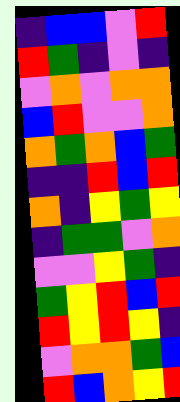[["indigo", "blue", "blue", "violet", "red"], ["red", "green", "indigo", "violet", "indigo"], ["violet", "orange", "violet", "orange", "orange"], ["blue", "red", "violet", "violet", "orange"], ["orange", "green", "orange", "blue", "green"], ["indigo", "indigo", "red", "blue", "red"], ["orange", "indigo", "yellow", "green", "yellow"], ["indigo", "green", "green", "violet", "orange"], ["violet", "violet", "yellow", "green", "indigo"], ["green", "yellow", "red", "blue", "red"], ["red", "yellow", "red", "yellow", "indigo"], ["violet", "orange", "orange", "green", "blue"], ["red", "blue", "orange", "yellow", "red"]]